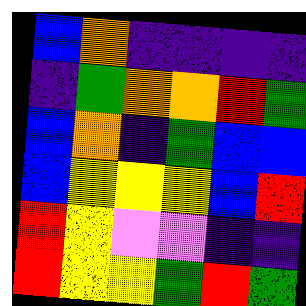[["blue", "orange", "indigo", "indigo", "indigo", "indigo"], ["indigo", "green", "orange", "orange", "red", "green"], ["blue", "orange", "indigo", "green", "blue", "blue"], ["blue", "yellow", "yellow", "yellow", "blue", "red"], ["red", "yellow", "violet", "violet", "indigo", "indigo"], ["red", "yellow", "yellow", "green", "red", "green"]]